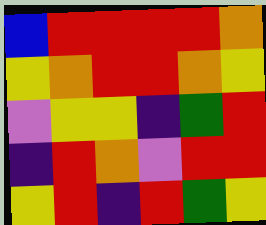[["blue", "red", "red", "red", "red", "orange"], ["yellow", "orange", "red", "red", "orange", "yellow"], ["violet", "yellow", "yellow", "indigo", "green", "red"], ["indigo", "red", "orange", "violet", "red", "red"], ["yellow", "red", "indigo", "red", "green", "yellow"]]